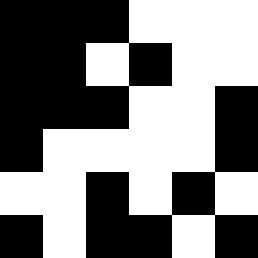[["black", "black", "black", "white", "white", "white"], ["black", "black", "white", "black", "white", "white"], ["black", "black", "black", "white", "white", "black"], ["black", "white", "white", "white", "white", "black"], ["white", "white", "black", "white", "black", "white"], ["black", "white", "black", "black", "white", "black"]]